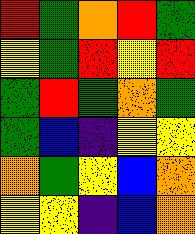[["red", "green", "orange", "red", "green"], ["yellow", "green", "red", "yellow", "red"], ["green", "red", "green", "orange", "green"], ["green", "blue", "indigo", "yellow", "yellow"], ["orange", "green", "yellow", "blue", "orange"], ["yellow", "yellow", "indigo", "blue", "orange"]]